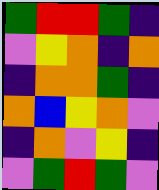[["green", "red", "red", "green", "indigo"], ["violet", "yellow", "orange", "indigo", "orange"], ["indigo", "orange", "orange", "green", "indigo"], ["orange", "blue", "yellow", "orange", "violet"], ["indigo", "orange", "violet", "yellow", "indigo"], ["violet", "green", "red", "green", "violet"]]